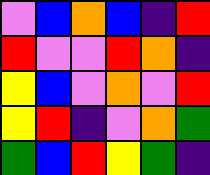[["violet", "blue", "orange", "blue", "indigo", "red"], ["red", "violet", "violet", "red", "orange", "indigo"], ["yellow", "blue", "violet", "orange", "violet", "red"], ["yellow", "red", "indigo", "violet", "orange", "green"], ["green", "blue", "red", "yellow", "green", "indigo"]]